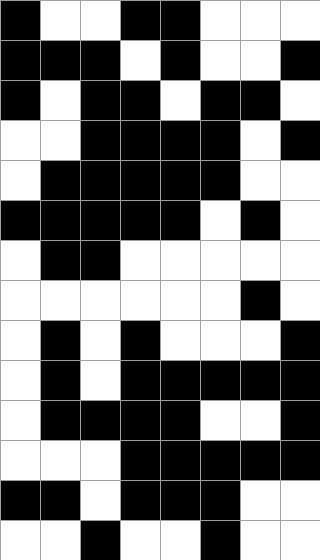[["black", "white", "white", "black", "black", "white", "white", "white"], ["black", "black", "black", "white", "black", "white", "white", "black"], ["black", "white", "black", "black", "white", "black", "black", "white"], ["white", "white", "black", "black", "black", "black", "white", "black"], ["white", "black", "black", "black", "black", "black", "white", "white"], ["black", "black", "black", "black", "black", "white", "black", "white"], ["white", "black", "black", "white", "white", "white", "white", "white"], ["white", "white", "white", "white", "white", "white", "black", "white"], ["white", "black", "white", "black", "white", "white", "white", "black"], ["white", "black", "white", "black", "black", "black", "black", "black"], ["white", "black", "black", "black", "black", "white", "white", "black"], ["white", "white", "white", "black", "black", "black", "black", "black"], ["black", "black", "white", "black", "black", "black", "white", "white"], ["white", "white", "black", "white", "white", "black", "white", "white"]]